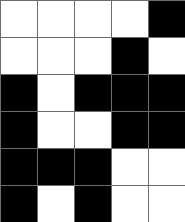[["white", "white", "white", "white", "black"], ["white", "white", "white", "black", "white"], ["black", "white", "black", "black", "black"], ["black", "white", "white", "black", "black"], ["black", "black", "black", "white", "white"], ["black", "white", "black", "white", "white"]]